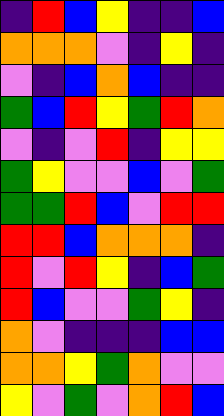[["indigo", "red", "blue", "yellow", "indigo", "indigo", "blue"], ["orange", "orange", "orange", "violet", "indigo", "yellow", "indigo"], ["violet", "indigo", "blue", "orange", "blue", "indigo", "indigo"], ["green", "blue", "red", "yellow", "green", "red", "orange"], ["violet", "indigo", "violet", "red", "indigo", "yellow", "yellow"], ["green", "yellow", "violet", "violet", "blue", "violet", "green"], ["green", "green", "red", "blue", "violet", "red", "red"], ["red", "red", "blue", "orange", "orange", "orange", "indigo"], ["red", "violet", "red", "yellow", "indigo", "blue", "green"], ["red", "blue", "violet", "violet", "green", "yellow", "indigo"], ["orange", "violet", "indigo", "indigo", "indigo", "blue", "blue"], ["orange", "orange", "yellow", "green", "orange", "violet", "violet"], ["yellow", "violet", "green", "violet", "orange", "red", "blue"]]